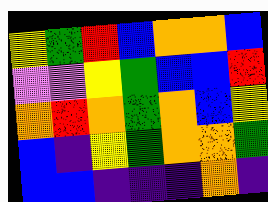[["yellow", "green", "red", "blue", "orange", "orange", "blue"], ["violet", "violet", "yellow", "green", "blue", "blue", "red"], ["orange", "red", "orange", "green", "orange", "blue", "yellow"], ["blue", "indigo", "yellow", "green", "orange", "orange", "green"], ["blue", "blue", "indigo", "indigo", "indigo", "orange", "indigo"]]